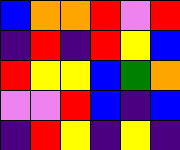[["blue", "orange", "orange", "red", "violet", "red"], ["indigo", "red", "indigo", "red", "yellow", "blue"], ["red", "yellow", "yellow", "blue", "green", "orange"], ["violet", "violet", "red", "blue", "indigo", "blue"], ["indigo", "red", "yellow", "indigo", "yellow", "indigo"]]